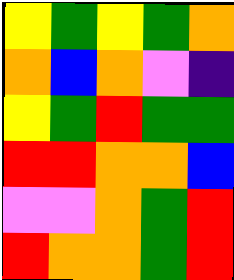[["yellow", "green", "yellow", "green", "orange"], ["orange", "blue", "orange", "violet", "indigo"], ["yellow", "green", "red", "green", "green"], ["red", "red", "orange", "orange", "blue"], ["violet", "violet", "orange", "green", "red"], ["red", "orange", "orange", "green", "red"]]